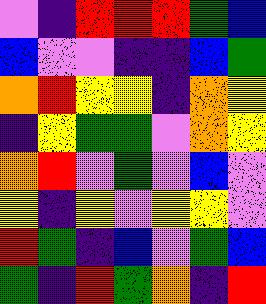[["violet", "indigo", "red", "red", "red", "green", "blue"], ["blue", "violet", "violet", "indigo", "indigo", "blue", "green"], ["orange", "red", "yellow", "yellow", "indigo", "orange", "yellow"], ["indigo", "yellow", "green", "green", "violet", "orange", "yellow"], ["orange", "red", "violet", "green", "violet", "blue", "violet"], ["yellow", "indigo", "yellow", "violet", "yellow", "yellow", "violet"], ["red", "green", "indigo", "blue", "violet", "green", "blue"], ["green", "indigo", "red", "green", "orange", "indigo", "red"]]